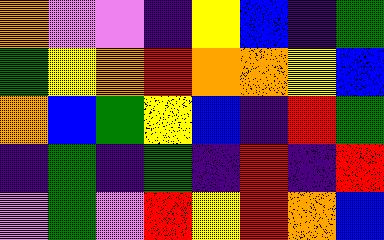[["orange", "violet", "violet", "indigo", "yellow", "blue", "indigo", "green"], ["green", "yellow", "orange", "red", "orange", "orange", "yellow", "blue"], ["orange", "blue", "green", "yellow", "blue", "indigo", "red", "green"], ["indigo", "green", "indigo", "green", "indigo", "red", "indigo", "red"], ["violet", "green", "violet", "red", "yellow", "red", "orange", "blue"]]